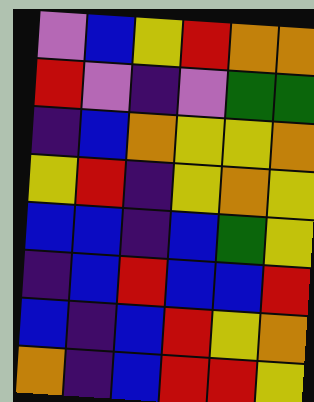[["violet", "blue", "yellow", "red", "orange", "orange"], ["red", "violet", "indigo", "violet", "green", "green"], ["indigo", "blue", "orange", "yellow", "yellow", "orange"], ["yellow", "red", "indigo", "yellow", "orange", "yellow"], ["blue", "blue", "indigo", "blue", "green", "yellow"], ["indigo", "blue", "red", "blue", "blue", "red"], ["blue", "indigo", "blue", "red", "yellow", "orange"], ["orange", "indigo", "blue", "red", "red", "yellow"]]